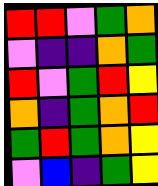[["red", "red", "violet", "green", "orange"], ["violet", "indigo", "indigo", "orange", "green"], ["red", "violet", "green", "red", "yellow"], ["orange", "indigo", "green", "orange", "red"], ["green", "red", "green", "orange", "yellow"], ["violet", "blue", "indigo", "green", "yellow"]]